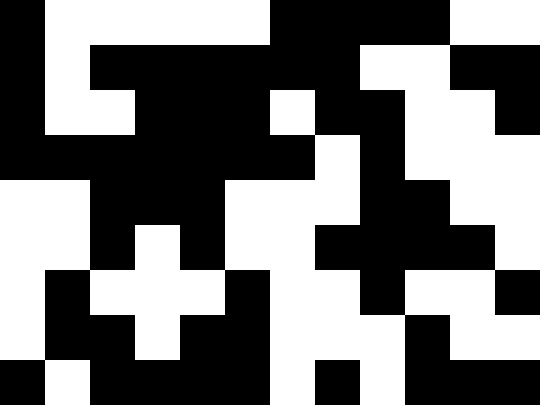[["black", "white", "white", "white", "white", "white", "black", "black", "black", "black", "white", "white"], ["black", "white", "black", "black", "black", "black", "black", "black", "white", "white", "black", "black"], ["black", "white", "white", "black", "black", "black", "white", "black", "black", "white", "white", "black"], ["black", "black", "black", "black", "black", "black", "black", "white", "black", "white", "white", "white"], ["white", "white", "black", "black", "black", "white", "white", "white", "black", "black", "white", "white"], ["white", "white", "black", "white", "black", "white", "white", "black", "black", "black", "black", "white"], ["white", "black", "white", "white", "white", "black", "white", "white", "black", "white", "white", "black"], ["white", "black", "black", "white", "black", "black", "white", "white", "white", "black", "white", "white"], ["black", "white", "black", "black", "black", "black", "white", "black", "white", "black", "black", "black"]]